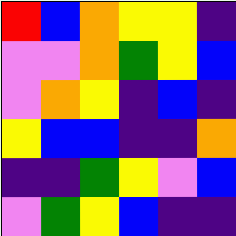[["red", "blue", "orange", "yellow", "yellow", "indigo"], ["violet", "violet", "orange", "green", "yellow", "blue"], ["violet", "orange", "yellow", "indigo", "blue", "indigo"], ["yellow", "blue", "blue", "indigo", "indigo", "orange"], ["indigo", "indigo", "green", "yellow", "violet", "blue"], ["violet", "green", "yellow", "blue", "indigo", "indigo"]]